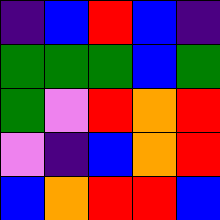[["indigo", "blue", "red", "blue", "indigo"], ["green", "green", "green", "blue", "green"], ["green", "violet", "red", "orange", "red"], ["violet", "indigo", "blue", "orange", "red"], ["blue", "orange", "red", "red", "blue"]]